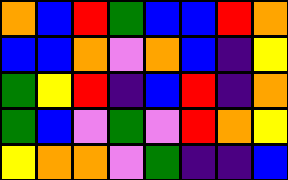[["orange", "blue", "red", "green", "blue", "blue", "red", "orange"], ["blue", "blue", "orange", "violet", "orange", "blue", "indigo", "yellow"], ["green", "yellow", "red", "indigo", "blue", "red", "indigo", "orange"], ["green", "blue", "violet", "green", "violet", "red", "orange", "yellow"], ["yellow", "orange", "orange", "violet", "green", "indigo", "indigo", "blue"]]